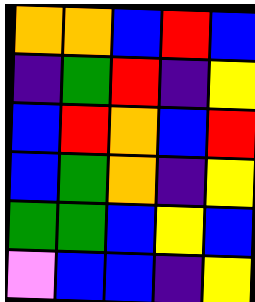[["orange", "orange", "blue", "red", "blue"], ["indigo", "green", "red", "indigo", "yellow"], ["blue", "red", "orange", "blue", "red"], ["blue", "green", "orange", "indigo", "yellow"], ["green", "green", "blue", "yellow", "blue"], ["violet", "blue", "blue", "indigo", "yellow"]]